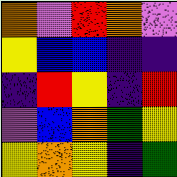[["orange", "violet", "red", "orange", "violet"], ["yellow", "blue", "blue", "indigo", "indigo"], ["indigo", "red", "yellow", "indigo", "red"], ["violet", "blue", "orange", "green", "yellow"], ["yellow", "orange", "yellow", "indigo", "green"]]